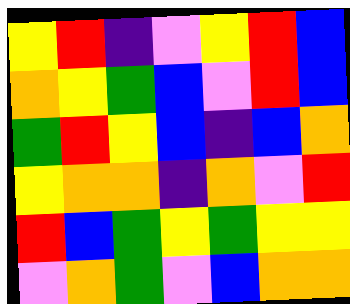[["yellow", "red", "indigo", "violet", "yellow", "red", "blue"], ["orange", "yellow", "green", "blue", "violet", "red", "blue"], ["green", "red", "yellow", "blue", "indigo", "blue", "orange"], ["yellow", "orange", "orange", "indigo", "orange", "violet", "red"], ["red", "blue", "green", "yellow", "green", "yellow", "yellow"], ["violet", "orange", "green", "violet", "blue", "orange", "orange"]]